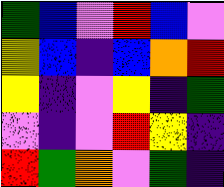[["green", "blue", "violet", "red", "blue", "violet"], ["yellow", "blue", "indigo", "blue", "orange", "red"], ["yellow", "indigo", "violet", "yellow", "indigo", "green"], ["violet", "indigo", "violet", "red", "yellow", "indigo"], ["red", "green", "orange", "violet", "green", "indigo"]]